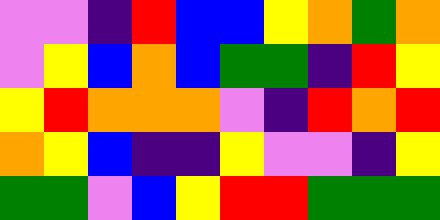[["violet", "violet", "indigo", "red", "blue", "blue", "yellow", "orange", "green", "orange"], ["violet", "yellow", "blue", "orange", "blue", "green", "green", "indigo", "red", "yellow"], ["yellow", "red", "orange", "orange", "orange", "violet", "indigo", "red", "orange", "red"], ["orange", "yellow", "blue", "indigo", "indigo", "yellow", "violet", "violet", "indigo", "yellow"], ["green", "green", "violet", "blue", "yellow", "red", "red", "green", "green", "green"]]